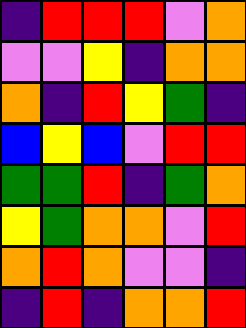[["indigo", "red", "red", "red", "violet", "orange"], ["violet", "violet", "yellow", "indigo", "orange", "orange"], ["orange", "indigo", "red", "yellow", "green", "indigo"], ["blue", "yellow", "blue", "violet", "red", "red"], ["green", "green", "red", "indigo", "green", "orange"], ["yellow", "green", "orange", "orange", "violet", "red"], ["orange", "red", "orange", "violet", "violet", "indigo"], ["indigo", "red", "indigo", "orange", "orange", "red"]]